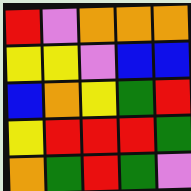[["red", "violet", "orange", "orange", "orange"], ["yellow", "yellow", "violet", "blue", "blue"], ["blue", "orange", "yellow", "green", "red"], ["yellow", "red", "red", "red", "green"], ["orange", "green", "red", "green", "violet"]]